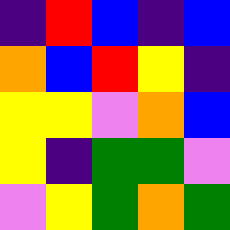[["indigo", "red", "blue", "indigo", "blue"], ["orange", "blue", "red", "yellow", "indigo"], ["yellow", "yellow", "violet", "orange", "blue"], ["yellow", "indigo", "green", "green", "violet"], ["violet", "yellow", "green", "orange", "green"]]